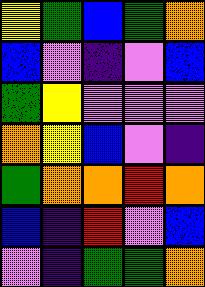[["yellow", "green", "blue", "green", "orange"], ["blue", "violet", "indigo", "violet", "blue"], ["green", "yellow", "violet", "violet", "violet"], ["orange", "yellow", "blue", "violet", "indigo"], ["green", "orange", "orange", "red", "orange"], ["blue", "indigo", "red", "violet", "blue"], ["violet", "indigo", "green", "green", "orange"]]